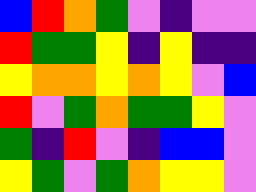[["blue", "red", "orange", "green", "violet", "indigo", "violet", "violet"], ["red", "green", "green", "yellow", "indigo", "yellow", "indigo", "indigo"], ["yellow", "orange", "orange", "yellow", "orange", "yellow", "violet", "blue"], ["red", "violet", "green", "orange", "green", "green", "yellow", "violet"], ["green", "indigo", "red", "violet", "indigo", "blue", "blue", "violet"], ["yellow", "green", "violet", "green", "orange", "yellow", "yellow", "violet"]]